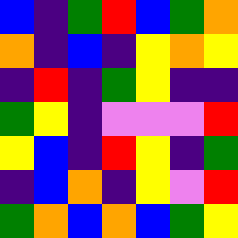[["blue", "indigo", "green", "red", "blue", "green", "orange"], ["orange", "indigo", "blue", "indigo", "yellow", "orange", "yellow"], ["indigo", "red", "indigo", "green", "yellow", "indigo", "indigo"], ["green", "yellow", "indigo", "violet", "violet", "violet", "red"], ["yellow", "blue", "indigo", "red", "yellow", "indigo", "green"], ["indigo", "blue", "orange", "indigo", "yellow", "violet", "red"], ["green", "orange", "blue", "orange", "blue", "green", "yellow"]]